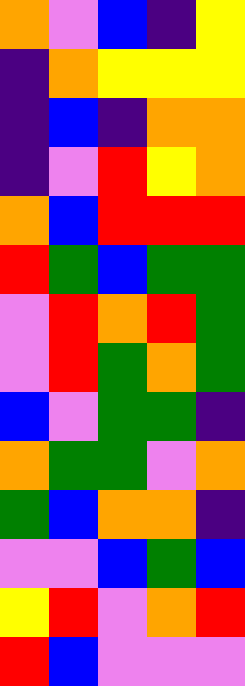[["orange", "violet", "blue", "indigo", "yellow"], ["indigo", "orange", "yellow", "yellow", "yellow"], ["indigo", "blue", "indigo", "orange", "orange"], ["indigo", "violet", "red", "yellow", "orange"], ["orange", "blue", "red", "red", "red"], ["red", "green", "blue", "green", "green"], ["violet", "red", "orange", "red", "green"], ["violet", "red", "green", "orange", "green"], ["blue", "violet", "green", "green", "indigo"], ["orange", "green", "green", "violet", "orange"], ["green", "blue", "orange", "orange", "indigo"], ["violet", "violet", "blue", "green", "blue"], ["yellow", "red", "violet", "orange", "red"], ["red", "blue", "violet", "violet", "violet"]]